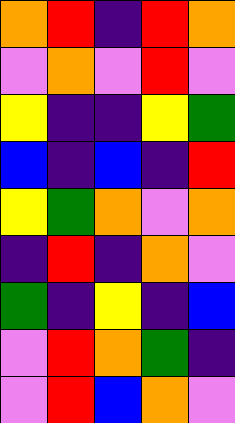[["orange", "red", "indigo", "red", "orange"], ["violet", "orange", "violet", "red", "violet"], ["yellow", "indigo", "indigo", "yellow", "green"], ["blue", "indigo", "blue", "indigo", "red"], ["yellow", "green", "orange", "violet", "orange"], ["indigo", "red", "indigo", "orange", "violet"], ["green", "indigo", "yellow", "indigo", "blue"], ["violet", "red", "orange", "green", "indigo"], ["violet", "red", "blue", "orange", "violet"]]